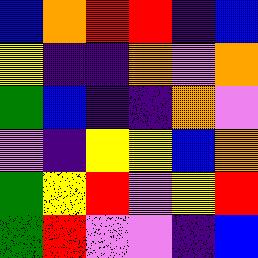[["blue", "orange", "red", "red", "indigo", "blue"], ["yellow", "indigo", "indigo", "orange", "violet", "orange"], ["green", "blue", "indigo", "indigo", "orange", "violet"], ["violet", "indigo", "yellow", "yellow", "blue", "orange"], ["green", "yellow", "red", "violet", "yellow", "red"], ["green", "red", "violet", "violet", "indigo", "blue"]]